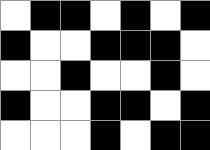[["white", "black", "black", "white", "black", "white", "black"], ["black", "white", "white", "black", "black", "black", "white"], ["white", "white", "black", "white", "white", "black", "white"], ["black", "white", "white", "black", "black", "white", "black"], ["white", "white", "white", "black", "white", "black", "black"]]